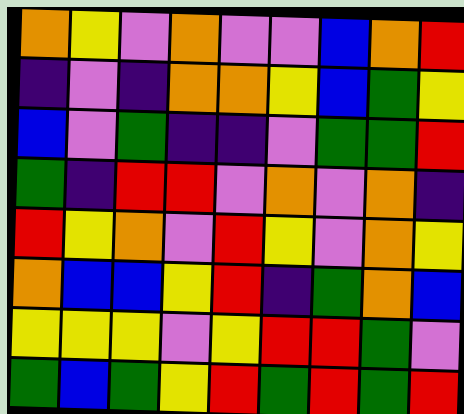[["orange", "yellow", "violet", "orange", "violet", "violet", "blue", "orange", "red"], ["indigo", "violet", "indigo", "orange", "orange", "yellow", "blue", "green", "yellow"], ["blue", "violet", "green", "indigo", "indigo", "violet", "green", "green", "red"], ["green", "indigo", "red", "red", "violet", "orange", "violet", "orange", "indigo"], ["red", "yellow", "orange", "violet", "red", "yellow", "violet", "orange", "yellow"], ["orange", "blue", "blue", "yellow", "red", "indigo", "green", "orange", "blue"], ["yellow", "yellow", "yellow", "violet", "yellow", "red", "red", "green", "violet"], ["green", "blue", "green", "yellow", "red", "green", "red", "green", "red"]]